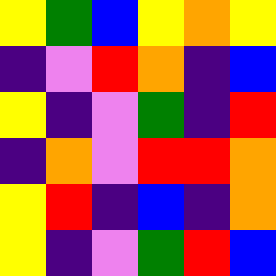[["yellow", "green", "blue", "yellow", "orange", "yellow"], ["indigo", "violet", "red", "orange", "indigo", "blue"], ["yellow", "indigo", "violet", "green", "indigo", "red"], ["indigo", "orange", "violet", "red", "red", "orange"], ["yellow", "red", "indigo", "blue", "indigo", "orange"], ["yellow", "indigo", "violet", "green", "red", "blue"]]